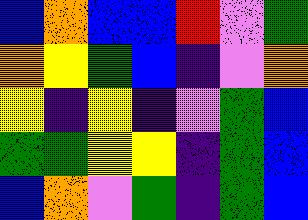[["blue", "orange", "blue", "blue", "red", "violet", "green"], ["orange", "yellow", "green", "blue", "indigo", "violet", "orange"], ["yellow", "indigo", "yellow", "indigo", "violet", "green", "blue"], ["green", "green", "yellow", "yellow", "indigo", "green", "blue"], ["blue", "orange", "violet", "green", "indigo", "green", "blue"]]